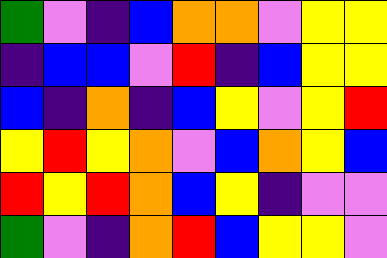[["green", "violet", "indigo", "blue", "orange", "orange", "violet", "yellow", "yellow"], ["indigo", "blue", "blue", "violet", "red", "indigo", "blue", "yellow", "yellow"], ["blue", "indigo", "orange", "indigo", "blue", "yellow", "violet", "yellow", "red"], ["yellow", "red", "yellow", "orange", "violet", "blue", "orange", "yellow", "blue"], ["red", "yellow", "red", "orange", "blue", "yellow", "indigo", "violet", "violet"], ["green", "violet", "indigo", "orange", "red", "blue", "yellow", "yellow", "violet"]]